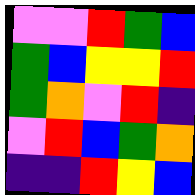[["violet", "violet", "red", "green", "blue"], ["green", "blue", "yellow", "yellow", "red"], ["green", "orange", "violet", "red", "indigo"], ["violet", "red", "blue", "green", "orange"], ["indigo", "indigo", "red", "yellow", "blue"]]